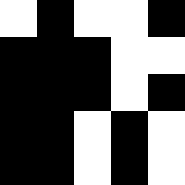[["white", "black", "white", "white", "black"], ["black", "black", "black", "white", "white"], ["black", "black", "black", "white", "black"], ["black", "black", "white", "black", "white"], ["black", "black", "white", "black", "white"]]